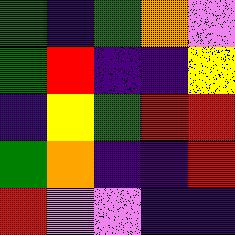[["green", "indigo", "green", "orange", "violet"], ["green", "red", "indigo", "indigo", "yellow"], ["indigo", "yellow", "green", "red", "red"], ["green", "orange", "indigo", "indigo", "red"], ["red", "violet", "violet", "indigo", "indigo"]]